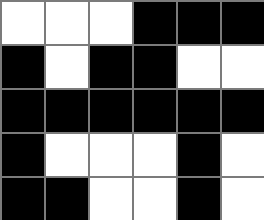[["white", "white", "white", "black", "black", "black"], ["black", "white", "black", "black", "white", "white"], ["black", "black", "black", "black", "black", "black"], ["black", "white", "white", "white", "black", "white"], ["black", "black", "white", "white", "black", "white"]]